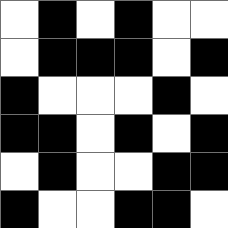[["white", "black", "white", "black", "white", "white"], ["white", "black", "black", "black", "white", "black"], ["black", "white", "white", "white", "black", "white"], ["black", "black", "white", "black", "white", "black"], ["white", "black", "white", "white", "black", "black"], ["black", "white", "white", "black", "black", "white"]]